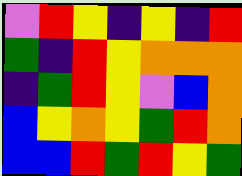[["violet", "red", "yellow", "indigo", "yellow", "indigo", "red"], ["green", "indigo", "red", "yellow", "orange", "orange", "orange"], ["indigo", "green", "red", "yellow", "violet", "blue", "orange"], ["blue", "yellow", "orange", "yellow", "green", "red", "orange"], ["blue", "blue", "red", "green", "red", "yellow", "green"]]